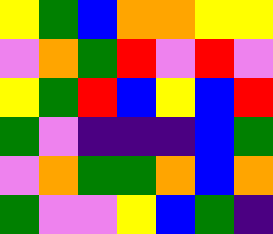[["yellow", "green", "blue", "orange", "orange", "yellow", "yellow"], ["violet", "orange", "green", "red", "violet", "red", "violet"], ["yellow", "green", "red", "blue", "yellow", "blue", "red"], ["green", "violet", "indigo", "indigo", "indigo", "blue", "green"], ["violet", "orange", "green", "green", "orange", "blue", "orange"], ["green", "violet", "violet", "yellow", "blue", "green", "indigo"]]